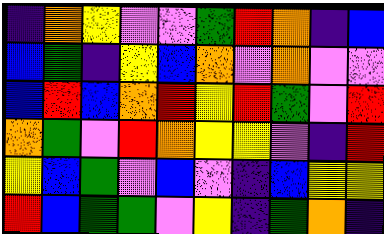[["indigo", "orange", "yellow", "violet", "violet", "green", "red", "orange", "indigo", "blue"], ["blue", "green", "indigo", "yellow", "blue", "orange", "violet", "orange", "violet", "violet"], ["blue", "red", "blue", "orange", "red", "yellow", "red", "green", "violet", "red"], ["orange", "green", "violet", "red", "orange", "yellow", "yellow", "violet", "indigo", "red"], ["yellow", "blue", "green", "violet", "blue", "violet", "indigo", "blue", "yellow", "yellow"], ["red", "blue", "green", "green", "violet", "yellow", "indigo", "green", "orange", "indigo"]]